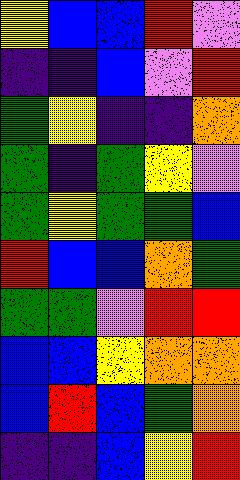[["yellow", "blue", "blue", "red", "violet"], ["indigo", "indigo", "blue", "violet", "red"], ["green", "yellow", "indigo", "indigo", "orange"], ["green", "indigo", "green", "yellow", "violet"], ["green", "yellow", "green", "green", "blue"], ["red", "blue", "blue", "orange", "green"], ["green", "green", "violet", "red", "red"], ["blue", "blue", "yellow", "orange", "orange"], ["blue", "red", "blue", "green", "orange"], ["indigo", "indigo", "blue", "yellow", "red"]]